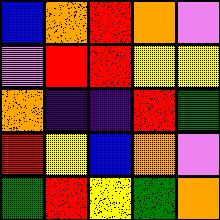[["blue", "orange", "red", "orange", "violet"], ["violet", "red", "red", "yellow", "yellow"], ["orange", "indigo", "indigo", "red", "green"], ["red", "yellow", "blue", "orange", "violet"], ["green", "red", "yellow", "green", "orange"]]